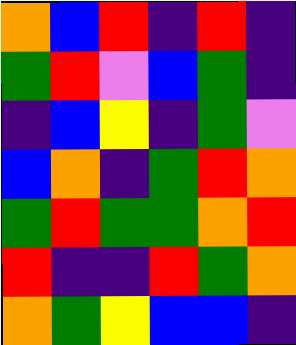[["orange", "blue", "red", "indigo", "red", "indigo"], ["green", "red", "violet", "blue", "green", "indigo"], ["indigo", "blue", "yellow", "indigo", "green", "violet"], ["blue", "orange", "indigo", "green", "red", "orange"], ["green", "red", "green", "green", "orange", "red"], ["red", "indigo", "indigo", "red", "green", "orange"], ["orange", "green", "yellow", "blue", "blue", "indigo"]]